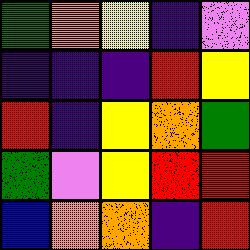[["green", "orange", "yellow", "indigo", "violet"], ["indigo", "indigo", "indigo", "red", "yellow"], ["red", "indigo", "yellow", "orange", "green"], ["green", "violet", "yellow", "red", "red"], ["blue", "orange", "orange", "indigo", "red"]]